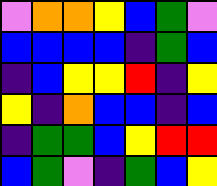[["violet", "orange", "orange", "yellow", "blue", "green", "violet"], ["blue", "blue", "blue", "blue", "indigo", "green", "blue"], ["indigo", "blue", "yellow", "yellow", "red", "indigo", "yellow"], ["yellow", "indigo", "orange", "blue", "blue", "indigo", "blue"], ["indigo", "green", "green", "blue", "yellow", "red", "red"], ["blue", "green", "violet", "indigo", "green", "blue", "yellow"]]